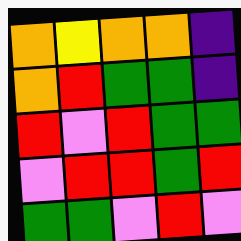[["orange", "yellow", "orange", "orange", "indigo"], ["orange", "red", "green", "green", "indigo"], ["red", "violet", "red", "green", "green"], ["violet", "red", "red", "green", "red"], ["green", "green", "violet", "red", "violet"]]